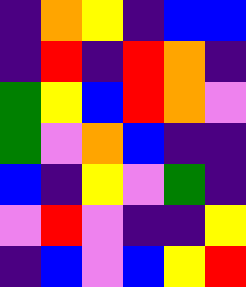[["indigo", "orange", "yellow", "indigo", "blue", "blue"], ["indigo", "red", "indigo", "red", "orange", "indigo"], ["green", "yellow", "blue", "red", "orange", "violet"], ["green", "violet", "orange", "blue", "indigo", "indigo"], ["blue", "indigo", "yellow", "violet", "green", "indigo"], ["violet", "red", "violet", "indigo", "indigo", "yellow"], ["indigo", "blue", "violet", "blue", "yellow", "red"]]